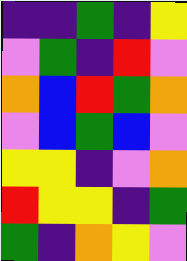[["indigo", "indigo", "green", "indigo", "yellow"], ["violet", "green", "indigo", "red", "violet"], ["orange", "blue", "red", "green", "orange"], ["violet", "blue", "green", "blue", "violet"], ["yellow", "yellow", "indigo", "violet", "orange"], ["red", "yellow", "yellow", "indigo", "green"], ["green", "indigo", "orange", "yellow", "violet"]]